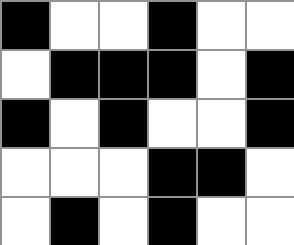[["black", "white", "white", "black", "white", "white"], ["white", "black", "black", "black", "white", "black"], ["black", "white", "black", "white", "white", "black"], ["white", "white", "white", "black", "black", "white"], ["white", "black", "white", "black", "white", "white"]]